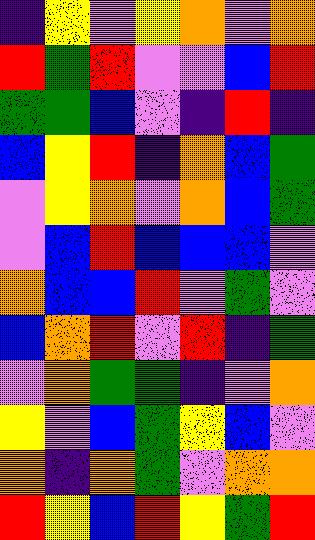[["indigo", "yellow", "violet", "yellow", "orange", "violet", "orange"], ["red", "green", "red", "violet", "violet", "blue", "red"], ["green", "green", "blue", "violet", "indigo", "red", "indigo"], ["blue", "yellow", "red", "indigo", "orange", "blue", "green"], ["violet", "yellow", "orange", "violet", "orange", "blue", "green"], ["violet", "blue", "red", "blue", "blue", "blue", "violet"], ["orange", "blue", "blue", "red", "violet", "green", "violet"], ["blue", "orange", "red", "violet", "red", "indigo", "green"], ["violet", "orange", "green", "green", "indigo", "violet", "orange"], ["yellow", "violet", "blue", "green", "yellow", "blue", "violet"], ["orange", "indigo", "orange", "green", "violet", "orange", "orange"], ["red", "yellow", "blue", "red", "yellow", "green", "red"]]